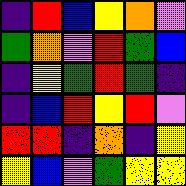[["indigo", "red", "blue", "yellow", "orange", "violet"], ["green", "orange", "violet", "red", "green", "blue"], ["indigo", "yellow", "green", "red", "green", "indigo"], ["indigo", "blue", "red", "yellow", "red", "violet"], ["red", "red", "indigo", "orange", "indigo", "yellow"], ["yellow", "blue", "violet", "green", "yellow", "yellow"]]